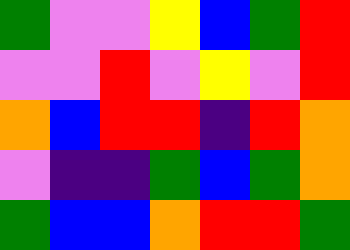[["green", "violet", "violet", "yellow", "blue", "green", "red"], ["violet", "violet", "red", "violet", "yellow", "violet", "red"], ["orange", "blue", "red", "red", "indigo", "red", "orange"], ["violet", "indigo", "indigo", "green", "blue", "green", "orange"], ["green", "blue", "blue", "orange", "red", "red", "green"]]